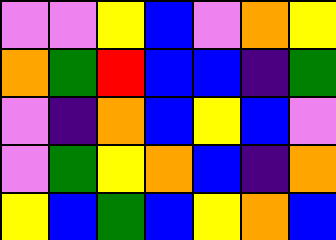[["violet", "violet", "yellow", "blue", "violet", "orange", "yellow"], ["orange", "green", "red", "blue", "blue", "indigo", "green"], ["violet", "indigo", "orange", "blue", "yellow", "blue", "violet"], ["violet", "green", "yellow", "orange", "blue", "indigo", "orange"], ["yellow", "blue", "green", "blue", "yellow", "orange", "blue"]]